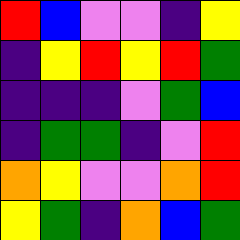[["red", "blue", "violet", "violet", "indigo", "yellow"], ["indigo", "yellow", "red", "yellow", "red", "green"], ["indigo", "indigo", "indigo", "violet", "green", "blue"], ["indigo", "green", "green", "indigo", "violet", "red"], ["orange", "yellow", "violet", "violet", "orange", "red"], ["yellow", "green", "indigo", "orange", "blue", "green"]]